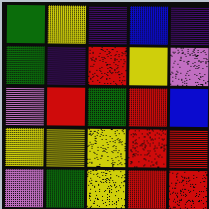[["green", "yellow", "indigo", "blue", "indigo"], ["green", "indigo", "red", "yellow", "violet"], ["violet", "red", "green", "red", "blue"], ["yellow", "yellow", "yellow", "red", "red"], ["violet", "green", "yellow", "red", "red"]]